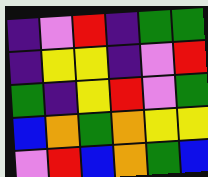[["indigo", "violet", "red", "indigo", "green", "green"], ["indigo", "yellow", "yellow", "indigo", "violet", "red"], ["green", "indigo", "yellow", "red", "violet", "green"], ["blue", "orange", "green", "orange", "yellow", "yellow"], ["violet", "red", "blue", "orange", "green", "blue"]]